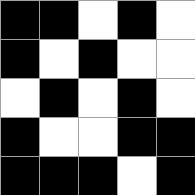[["black", "black", "white", "black", "white"], ["black", "white", "black", "white", "white"], ["white", "black", "white", "black", "white"], ["black", "white", "white", "black", "black"], ["black", "black", "black", "white", "black"]]